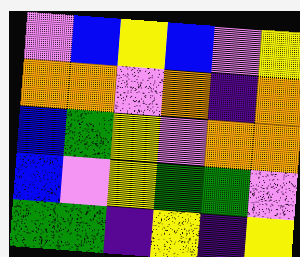[["violet", "blue", "yellow", "blue", "violet", "yellow"], ["orange", "orange", "violet", "orange", "indigo", "orange"], ["blue", "green", "yellow", "violet", "orange", "orange"], ["blue", "violet", "yellow", "green", "green", "violet"], ["green", "green", "indigo", "yellow", "indigo", "yellow"]]